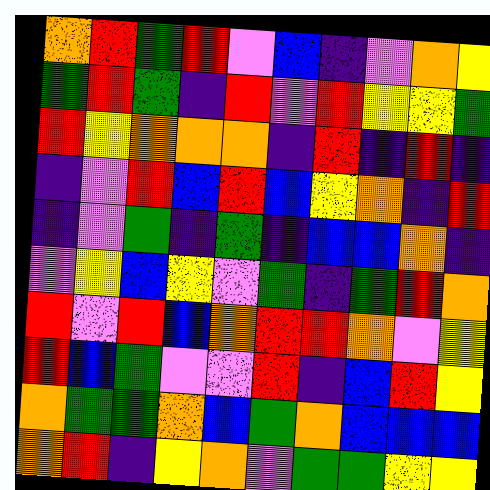[["orange", "red", "green", "red", "violet", "blue", "indigo", "violet", "orange", "yellow"], ["green", "red", "green", "indigo", "red", "violet", "red", "yellow", "yellow", "green"], ["red", "yellow", "orange", "orange", "orange", "indigo", "red", "indigo", "red", "indigo"], ["indigo", "violet", "red", "blue", "red", "blue", "yellow", "orange", "indigo", "red"], ["indigo", "violet", "green", "indigo", "green", "indigo", "blue", "blue", "orange", "indigo"], ["violet", "yellow", "blue", "yellow", "violet", "green", "indigo", "green", "red", "orange"], ["red", "violet", "red", "blue", "orange", "red", "red", "orange", "violet", "yellow"], ["red", "blue", "green", "violet", "violet", "red", "indigo", "blue", "red", "yellow"], ["orange", "green", "green", "orange", "blue", "green", "orange", "blue", "blue", "blue"], ["orange", "red", "indigo", "yellow", "orange", "violet", "green", "green", "yellow", "yellow"]]